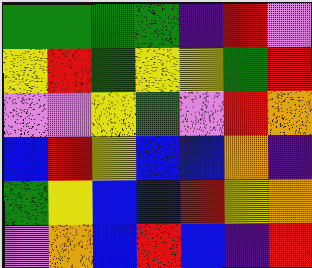[["green", "green", "green", "green", "indigo", "red", "violet"], ["yellow", "red", "green", "yellow", "yellow", "green", "red"], ["violet", "violet", "yellow", "green", "violet", "red", "orange"], ["blue", "red", "yellow", "blue", "blue", "orange", "indigo"], ["green", "yellow", "blue", "blue", "red", "yellow", "orange"], ["violet", "orange", "blue", "red", "blue", "indigo", "red"]]